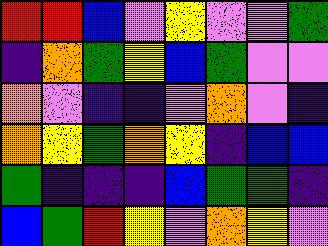[["red", "red", "blue", "violet", "yellow", "violet", "violet", "green"], ["indigo", "orange", "green", "yellow", "blue", "green", "violet", "violet"], ["orange", "violet", "indigo", "indigo", "violet", "orange", "violet", "indigo"], ["orange", "yellow", "green", "orange", "yellow", "indigo", "blue", "blue"], ["green", "indigo", "indigo", "indigo", "blue", "green", "green", "indigo"], ["blue", "green", "red", "yellow", "violet", "orange", "yellow", "violet"]]